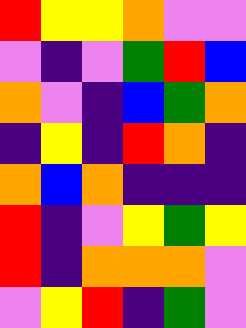[["red", "yellow", "yellow", "orange", "violet", "violet"], ["violet", "indigo", "violet", "green", "red", "blue"], ["orange", "violet", "indigo", "blue", "green", "orange"], ["indigo", "yellow", "indigo", "red", "orange", "indigo"], ["orange", "blue", "orange", "indigo", "indigo", "indigo"], ["red", "indigo", "violet", "yellow", "green", "yellow"], ["red", "indigo", "orange", "orange", "orange", "violet"], ["violet", "yellow", "red", "indigo", "green", "violet"]]